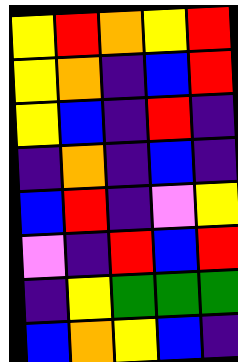[["yellow", "red", "orange", "yellow", "red"], ["yellow", "orange", "indigo", "blue", "red"], ["yellow", "blue", "indigo", "red", "indigo"], ["indigo", "orange", "indigo", "blue", "indigo"], ["blue", "red", "indigo", "violet", "yellow"], ["violet", "indigo", "red", "blue", "red"], ["indigo", "yellow", "green", "green", "green"], ["blue", "orange", "yellow", "blue", "indigo"]]